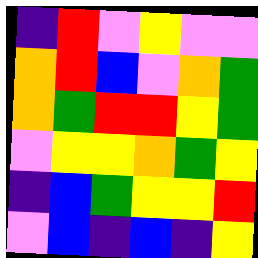[["indigo", "red", "violet", "yellow", "violet", "violet"], ["orange", "red", "blue", "violet", "orange", "green"], ["orange", "green", "red", "red", "yellow", "green"], ["violet", "yellow", "yellow", "orange", "green", "yellow"], ["indigo", "blue", "green", "yellow", "yellow", "red"], ["violet", "blue", "indigo", "blue", "indigo", "yellow"]]